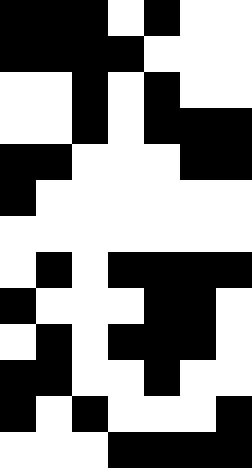[["black", "black", "black", "white", "black", "white", "white"], ["black", "black", "black", "black", "white", "white", "white"], ["white", "white", "black", "white", "black", "white", "white"], ["white", "white", "black", "white", "black", "black", "black"], ["black", "black", "white", "white", "white", "black", "black"], ["black", "white", "white", "white", "white", "white", "white"], ["white", "white", "white", "white", "white", "white", "white"], ["white", "black", "white", "black", "black", "black", "black"], ["black", "white", "white", "white", "black", "black", "white"], ["white", "black", "white", "black", "black", "black", "white"], ["black", "black", "white", "white", "black", "white", "white"], ["black", "white", "black", "white", "white", "white", "black"], ["white", "white", "white", "black", "black", "black", "black"]]